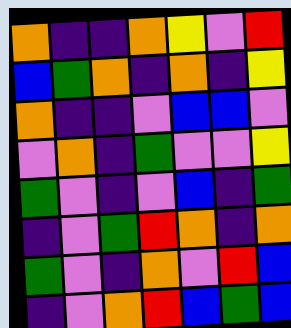[["orange", "indigo", "indigo", "orange", "yellow", "violet", "red"], ["blue", "green", "orange", "indigo", "orange", "indigo", "yellow"], ["orange", "indigo", "indigo", "violet", "blue", "blue", "violet"], ["violet", "orange", "indigo", "green", "violet", "violet", "yellow"], ["green", "violet", "indigo", "violet", "blue", "indigo", "green"], ["indigo", "violet", "green", "red", "orange", "indigo", "orange"], ["green", "violet", "indigo", "orange", "violet", "red", "blue"], ["indigo", "violet", "orange", "red", "blue", "green", "blue"]]